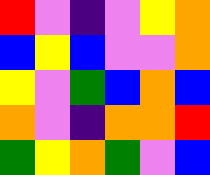[["red", "violet", "indigo", "violet", "yellow", "orange"], ["blue", "yellow", "blue", "violet", "violet", "orange"], ["yellow", "violet", "green", "blue", "orange", "blue"], ["orange", "violet", "indigo", "orange", "orange", "red"], ["green", "yellow", "orange", "green", "violet", "blue"]]